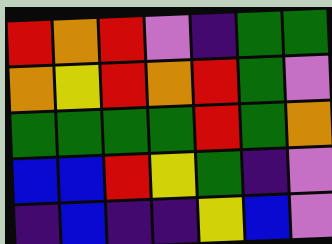[["red", "orange", "red", "violet", "indigo", "green", "green"], ["orange", "yellow", "red", "orange", "red", "green", "violet"], ["green", "green", "green", "green", "red", "green", "orange"], ["blue", "blue", "red", "yellow", "green", "indigo", "violet"], ["indigo", "blue", "indigo", "indigo", "yellow", "blue", "violet"]]